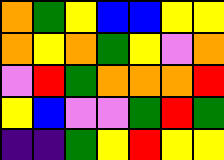[["orange", "green", "yellow", "blue", "blue", "yellow", "yellow"], ["orange", "yellow", "orange", "green", "yellow", "violet", "orange"], ["violet", "red", "green", "orange", "orange", "orange", "red"], ["yellow", "blue", "violet", "violet", "green", "red", "green"], ["indigo", "indigo", "green", "yellow", "red", "yellow", "yellow"]]